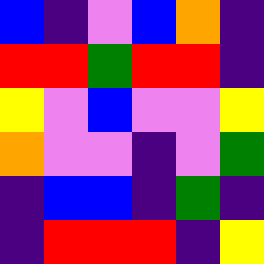[["blue", "indigo", "violet", "blue", "orange", "indigo"], ["red", "red", "green", "red", "red", "indigo"], ["yellow", "violet", "blue", "violet", "violet", "yellow"], ["orange", "violet", "violet", "indigo", "violet", "green"], ["indigo", "blue", "blue", "indigo", "green", "indigo"], ["indigo", "red", "red", "red", "indigo", "yellow"]]